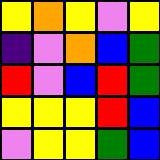[["yellow", "orange", "yellow", "violet", "yellow"], ["indigo", "violet", "orange", "blue", "green"], ["red", "violet", "blue", "red", "green"], ["yellow", "yellow", "yellow", "red", "blue"], ["violet", "yellow", "yellow", "green", "blue"]]